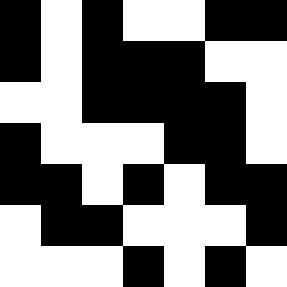[["black", "white", "black", "white", "white", "black", "black"], ["black", "white", "black", "black", "black", "white", "white"], ["white", "white", "black", "black", "black", "black", "white"], ["black", "white", "white", "white", "black", "black", "white"], ["black", "black", "white", "black", "white", "black", "black"], ["white", "black", "black", "white", "white", "white", "black"], ["white", "white", "white", "black", "white", "black", "white"]]